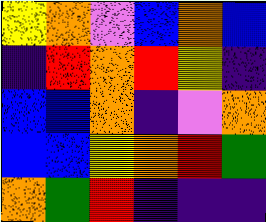[["yellow", "orange", "violet", "blue", "orange", "blue"], ["indigo", "red", "orange", "red", "yellow", "indigo"], ["blue", "blue", "orange", "indigo", "violet", "orange"], ["blue", "blue", "yellow", "orange", "red", "green"], ["orange", "green", "red", "indigo", "indigo", "indigo"]]